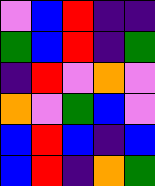[["violet", "blue", "red", "indigo", "indigo"], ["green", "blue", "red", "indigo", "green"], ["indigo", "red", "violet", "orange", "violet"], ["orange", "violet", "green", "blue", "violet"], ["blue", "red", "blue", "indigo", "blue"], ["blue", "red", "indigo", "orange", "green"]]